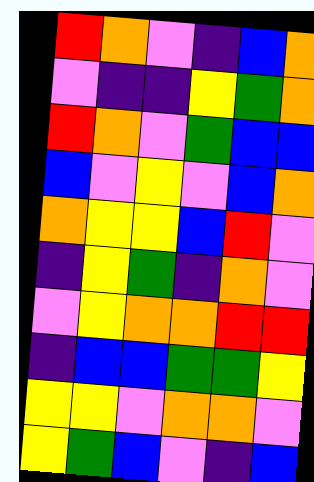[["red", "orange", "violet", "indigo", "blue", "orange"], ["violet", "indigo", "indigo", "yellow", "green", "orange"], ["red", "orange", "violet", "green", "blue", "blue"], ["blue", "violet", "yellow", "violet", "blue", "orange"], ["orange", "yellow", "yellow", "blue", "red", "violet"], ["indigo", "yellow", "green", "indigo", "orange", "violet"], ["violet", "yellow", "orange", "orange", "red", "red"], ["indigo", "blue", "blue", "green", "green", "yellow"], ["yellow", "yellow", "violet", "orange", "orange", "violet"], ["yellow", "green", "blue", "violet", "indigo", "blue"]]